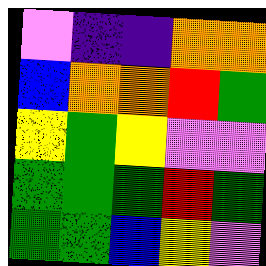[["violet", "indigo", "indigo", "orange", "orange"], ["blue", "orange", "orange", "red", "green"], ["yellow", "green", "yellow", "violet", "violet"], ["green", "green", "green", "red", "green"], ["green", "green", "blue", "yellow", "violet"]]